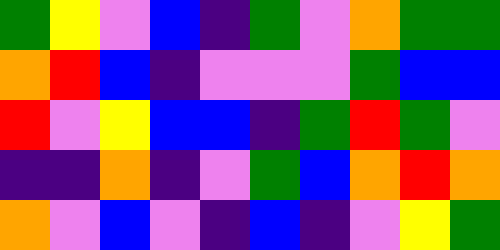[["green", "yellow", "violet", "blue", "indigo", "green", "violet", "orange", "green", "green"], ["orange", "red", "blue", "indigo", "violet", "violet", "violet", "green", "blue", "blue"], ["red", "violet", "yellow", "blue", "blue", "indigo", "green", "red", "green", "violet"], ["indigo", "indigo", "orange", "indigo", "violet", "green", "blue", "orange", "red", "orange"], ["orange", "violet", "blue", "violet", "indigo", "blue", "indigo", "violet", "yellow", "green"]]